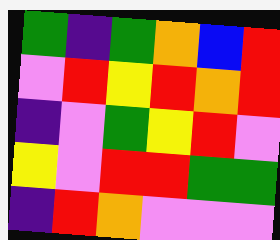[["green", "indigo", "green", "orange", "blue", "red"], ["violet", "red", "yellow", "red", "orange", "red"], ["indigo", "violet", "green", "yellow", "red", "violet"], ["yellow", "violet", "red", "red", "green", "green"], ["indigo", "red", "orange", "violet", "violet", "violet"]]